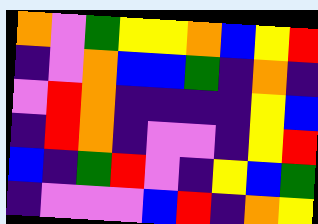[["orange", "violet", "green", "yellow", "yellow", "orange", "blue", "yellow", "red"], ["indigo", "violet", "orange", "blue", "blue", "green", "indigo", "orange", "indigo"], ["violet", "red", "orange", "indigo", "indigo", "indigo", "indigo", "yellow", "blue"], ["indigo", "red", "orange", "indigo", "violet", "violet", "indigo", "yellow", "red"], ["blue", "indigo", "green", "red", "violet", "indigo", "yellow", "blue", "green"], ["indigo", "violet", "violet", "violet", "blue", "red", "indigo", "orange", "yellow"]]